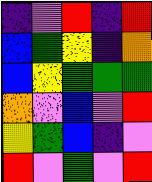[["indigo", "violet", "red", "indigo", "red"], ["blue", "green", "yellow", "indigo", "orange"], ["blue", "yellow", "green", "green", "green"], ["orange", "violet", "blue", "violet", "red"], ["yellow", "green", "blue", "indigo", "violet"], ["red", "violet", "green", "violet", "red"]]